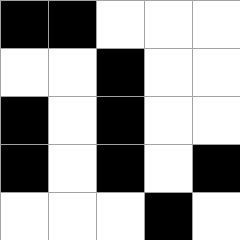[["black", "black", "white", "white", "white"], ["white", "white", "black", "white", "white"], ["black", "white", "black", "white", "white"], ["black", "white", "black", "white", "black"], ["white", "white", "white", "black", "white"]]